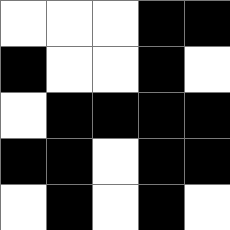[["white", "white", "white", "black", "black"], ["black", "white", "white", "black", "white"], ["white", "black", "black", "black", "black"], ["black", "black", "white", "black", "black"], ["white", "black", "white", "black", "white"]]